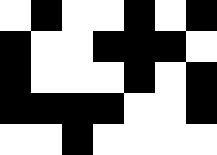[["white", "black", "white", "white", "black", "white", "black"], ["black", "white", "white", "black", "black", "black", "white"], ["black", "white", "white", "white", "black", "white", "black"], ["black", "black", "black", "black", "white", "white", "black"], ["white", "white", "black", "white", "white", "white", "white"]]